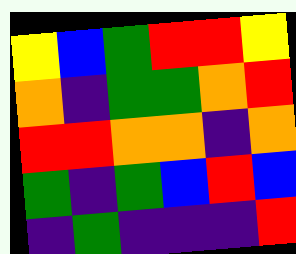[["yellow", "blue", "green", "red", "red", "yellow"], ["orange", "indigo", "green", "green", "orange", "red"], ["red", "red", "orange", "orange", "indigo", "orange"], ["green", "indigo", "green", "blue", "red", "blue"], ["indigo", "green", "indigo", "indigo", "indigo", "red"]]